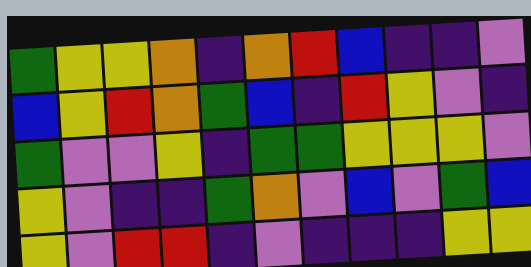[["green", "yellow", "yellow", "orange", "indigo", "orange", "red", "blue", "indigo", "indigo", "violet"], ["blue", "yellow", "red", "orange", "green", "blue", "indigo", "red", "yellow", "violet", "indigo"], ["green", "violet", "violet", "yellow", "indigo", "green", "green", "yellow", "yellow", "yellow", "violet"], ["yellow", "violet", "indigo", "indigo", "green", "orange", "violet", "blue", "violet", "green", "blue"], ["yellow", "violet", "red", "red", "indigo", "violet", "indigo", "indigo", "indigo", "yellow", "yellow"]]